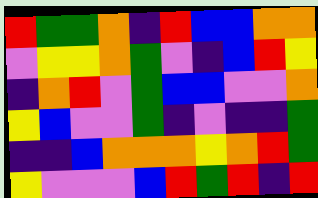[["red", "green", "green", "orange", "indigo", "red", "blue", "blue", "orange", "orange"], ["violet", "yellow", "yellow", "orange", "green", "violet", "indigo", "blue", "red", "yellow"], ["indigo", "orange", "red", "violet", "green", "blue", "blue", "violet", "violet", "orange"], ["yellow", "blue", "violet", "violet", "green", "indigo", "violet", "indigo", "indigo", "green"], ["indigo", "indigo", "blue", "orange", "orange", "orange", "yellow", "orange", "red", "green"], ["yellow", "violet", "violet", "violet", "blue", "red", "green", "red", "indigo", "red"]]